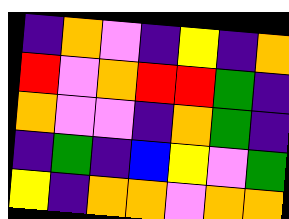[["indigo", "orange", "violet", "indigo", "yellow", "indigo", "orange"], ["red", "violet", "orange", "red", "red", "green", "indigo"], ["orange", "violet", "violet", "indigo", "orange", "green", "indigo"], ["indigo", "green", "indigo", "blue", "yellow", "violet", "green"], ["yellow", "indigo", "orange", "orange", "violet", "orange", "orange"]]